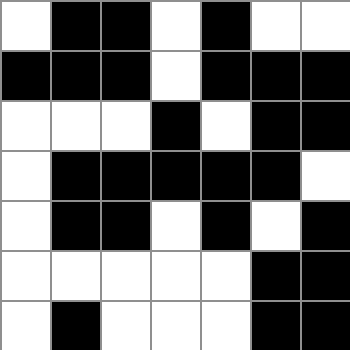[["white", "black", "black", "white", "black", "white", "white"], ["black", "black", "black", "white", "black", "black", "black"], ["white", "white", "white", "black", "white", "black", "black"], ["white", "black", "black", "black", "black", "black", "white"], ["white", "black", "black", "white", "black", "white", "black"], ["white", "white", "white", "white", "white", "black", "black"], ["white", "black", "white", "white", "white", "black", "black"]]